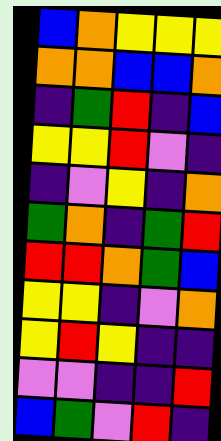[["blue", "orange", "yellow", "yellow", "yellow"], ["orange", "orange", "blue", "blue", "orange"], ["indigo", "green", "red", "indigo", "blue"], ["yellow", "yellow", "red", "violet", "indigo"], ["indigo", "violet", "yellow", "indigo", "orange"], ["green", "orange", "indigo", "green", "red"], ["red", "red", "orange", "green", "blue"], ["yellow", "yellow", "indigo", "violet", "orange"], ["yellow", "red", "yellow", "indigo", "indigo"], ["violet", "violet", "indigo", "indigo", "red"], ["blue", "green", "violet", "red", "indigo"]]